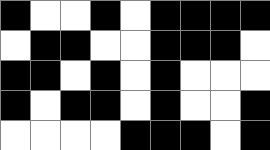[["black", "white", "white", "black", "white", "black", "black", "black", "black"], ["white", "black", "black", "white", "white", "black", "black", "black", "white"], ["black", "black", "white", "black", "white", "black", "white", "white", "white"], ["black", "white", "black", "black", "white", "black", "white", "white", "black"], ["white", "white", "white", "white", "black", "black", "black", "white", "black"]]